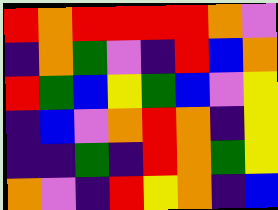[["red", "orange", "red", "red", "red", "red", "orange", "violet"], ["indigo", "orange", "green", "violet", "indigo", "red", "blue", "orange"], ["red", "green", "blue", "yellow", "green", "blue", "violet", "yellow"], ["indigo", "blue", "violet", "orange", "red", "orange", "indigo", "yellow"], ["indigo", "indigo", "green", "indigo", "red", "orange", "green", "yellow"], ["orange", "violet", "indigo", "red", "yellow", "orange", "indigo", "blue"]]